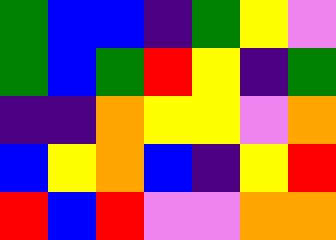[["green", "blue", "blue", "indigo", "green", "yellow", "violet"], ["green", "blue", "green", "red", "yellow", "indigo", "green"], ["indigo", "indigo", "orange", "yellow", "yellow", "violet", "orange"], ["blue", "yellow", "orange", "blue", "indigo", "yellow", "red"], ["red", "blue", "red", "violet", "violet", "orange", "orange"]]